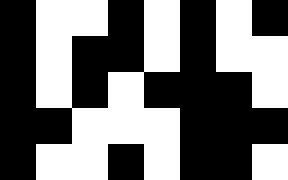[["black", "white", "white", "black", "white", "black", "white", "black"], ["black", "white", "black", "black", "white", "black", "white", "white"], ["black", "white", "black", "white", "black", "black", "black", "white"], ["black", "black", "white", "white", "white", "black", "black", "black"], ["black", "white", "white", "black", "white", "black", "black", "white"]]